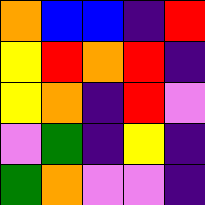[["orange", "blue", "blue", "indigo", "red"], ["yellow", "red", "orange", "red", "indigo"], ["yellow", "orange", "indigo", "red", "violet"], ["violet", "green", "indigo", "yellow", "indigo"], ["green", "orange", "violet", "violet", "indigo"]]